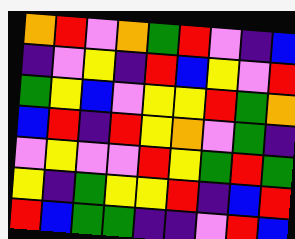[["orange", "red", "violet", "orange", "green", "red", "violet", "indigo", "blue"], ["indigo", "violet", "yellow", "indigo", "red", "blue", "yellow", "violet", "red"], ["green", "yellow", "blue", "violet", "yellow", "yellow", "red", "green", "orange"], ["blue", "red", "indigo", "red", "yellow", "orange", "violet", "green", "indigo"], ["violet", "yellow", "violet", "violet", "red", "yellow", "green", "red", "green"], ["yellow", "indigo", "green", "yellow", "yellow", "red", "indigo", "blue", "red"], ["red", "blue", "green", "green", "indigo", "indigo", "violet", "red", "blue"]]